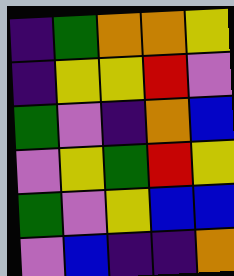[["indigo", "green", "orange", "orange", "yellow"], ["indigo", "yellow", "yellow", "red", "violet"], ["green", "violet", "indigo", "orange", "blue"], ["violet", "yellow", "green", "red", "yellow"], ["green", "violet", "yellow", "blue", "blue"], ["violet", "blue", "indigo", "indigo", "orange"]]